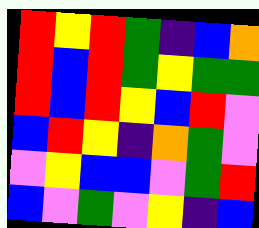[["red", "yellow", "red", "green", "indigo", "blue", "orange"], ["red", "blue", "red", "green", "yellow", "green", "green"], ["red", "blue", "red", "yellow", "blue", "red", "violet"], ["blue", "red", "yellow", "indigo", "orange", "green", "violet"], ["violet", "yellow", "blue", "blue", "violet", "green", "red"], ["blue", "violet", "green", "violet", "yellow", "indigo", "blue"]]